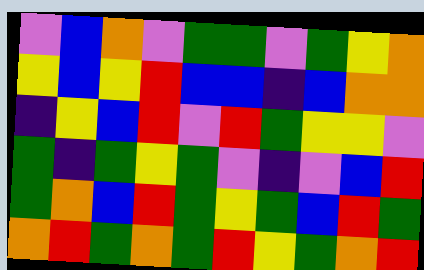[["violet", "blue", "orange", "violet", "green", "green", "violet", "green", "yellow", "orange"], ["yellow", "blue", "yellow", "red", "blue", "blue", "indigo", "blue", "orange", "orange"], ["indigo", "yellow", "blue", "red", "violet", "red", "green", "yellow", "yellow", "violet"], ["green", "indigo", "green", "yellow", "green", "violet", "indigo", "violet", "blue", "red"], ["green", "orange", "blue", "red", "green", "yellow", "green", "blue", "red", "green"], ["orange", "red", "green", "orange", "green", "red", "yellow", "green", "orange", "red"]]